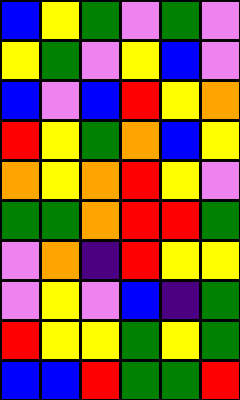[["blue", "yellow", "green", "violet", "green", "violet"], ["yellow", "green", "violet", "yellow", "blue", "violet"], ["blue", "violet", "blue", "red", "yellow", "orange"], ["red", "yellow", "green", "orange", "blue", "yellow"], ["orange", "yellow", "orange", "red", "yellow", "violet"], ["green", "green", "orange", "red", "red", "green"], ["violet", "orange", "indigo", "red", "yellow", "yellow"], ["violet", "yellow", "violet", "blue", "indigo", "green"], ["red", "yellow", "yellow", "green", "yellow", "green"], ["blue", "blue", "red", "green", "green", "red"]]